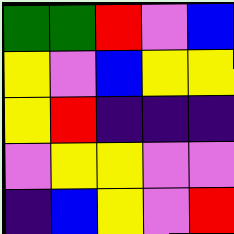[["green", "green", "red", "violet", "blue"], ["yellow", "violet", "blue", "yellow", "yellow"], ["yellow", "red", "indigo", "indigo", "indigo"], ["violet", "yellow", "yellow", "violet", "violet"], ["indigo", "blue", "yellow", "violet", "red"]]